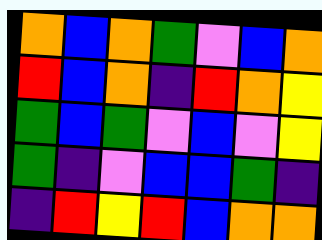[["orange", "blue", "orange", "green", "violet", "blue", "orange"], ["red", "blue", "orange", "indigo", "red", "orange", "yellow"], ["green", "blue", "green", "violet", "blue", "violet", "yellow"], ["green", "indigo", "violet", "blue", "blue", "green", "indigo"], ["indigo", "red", "yellow", "red", "blue", "orange", "orange"]]